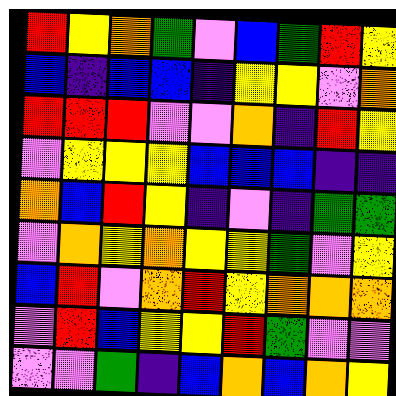[["red", "yellow", "orange", "green", "violet", "blue", "green", "red", "yellow"], ["blue", "indigo", "blue", "blue", "indigo", "yellow", "yellow", "violet", "orange"], ["red", "red", "red", "violet", "violet", "orange", "indigo", "red", "yellow"], ["violet", "yellow", "yellow", "yellow", "blue", "blue", "blue", "indigo", "indigo"], ["orange", "blue", "red", "yellow", "indigo", "violet", "indigo", "green", "green"], ["violet", "orange", "yellow", "orange", "yellow", "yellow", "green", "violet", "yellow"], ["blue", "red", "violet", "orange", "red", "yellow", "orange", "orange", "orange"], ["violet", "red", "blue", "yellow", "yellow", "red", "green", "violet", "violet"], ["violet", "violet", "green", "indigo", "blue", "orange", "blue", "orange", "yellow"]]